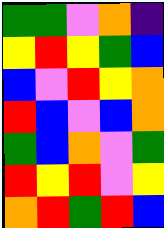[["green", "green", "violet", "orange", "indigo"], ["yellow", "red", "yellow", "green", "blue"], ["blue", "violet", "red", "yellow", "orange"], ["red", "blue", "violet", "blue", "orange"], ["green", "blue", "orange", "violet", "green"], ["red", "yellow", "red", "violet", "yellow"], ["orange", "red", "green", "red", "blue"]]